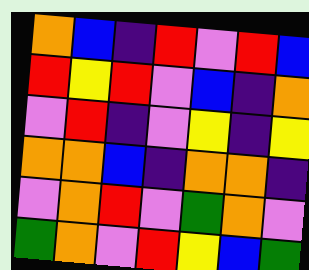[["orange", "blue", "indigo", "red", "violet", "red", "blue"], ["red", "yellow", "red", "violet", "blue", "indigo", "orange"], ["violet", "red", "indigo", "violet", "yellow", "indigo", "yellow"], ["orange", "orange", "blue", "indigo", "orange", "orange", "indigo"], ["violet", "orange", "red", "violet", "green", "orange", "violet"], ["green", "orange", "violet", "red", "yellow", "blue", "green"]]